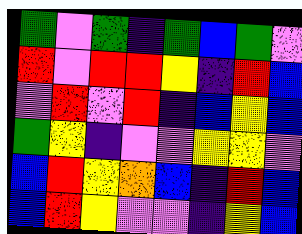[["green", "violet", "green", "indigo", "green", "blue", "green", "violet"], ["red", "violet", "red", "red", "yellow", "indigo", "red", "blue"], ["violet", "red", "violet", "red", "indigo", "blue", "yellow", "blue"], ["green", "yellow", "indigo", "violet", "violet", "yellow", "yellow", "violet"], ["blue", "red", "yellow", "orange", "blue", "indigo", "red", "blue"], ["blue", "red", "yellow", "violet", "violet", "indigo", "yellow", "blue"]]